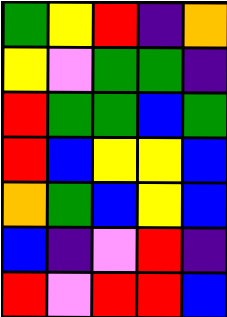[["green", "yellow", "red", "indigo", "orange"], ["yellow", "violet", "green", "green", "indigo"], ["red", "green", "green", "blue", "green"], ["red", "blue", "yellow", "yellow", "blue"], ["orange", "green", "blue", "yellow", "blue"], ["blue", "indigo", "violet", "red", "indigo"], ["red", "violet", "red", "red", "blue"]]